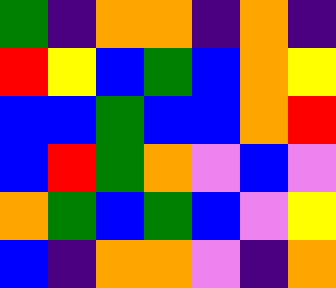[["green", "indigo", "orange", "orange", "indigo", "orange", "indigo"], ["red", "yellow", "blue", "green", "blue", "orange", "yellow"], ["blue", "blue", "green", "blue", "blue", "orange", "red"], ["blue", "red", "green", "orange", "violet", "blue", "violet"], ["orange", "green", "blue", "green", "blue", "violet", "yellow"], ["blue", "indigo", "orange", "orange", "violet", "indigo", "orange"]]